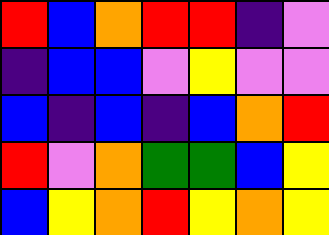[["red", "blue", "orange", "red", "red", "indigo", "violet"], ["indigo", "blue", "blue", "violet", "yellow", "violet", "violet"], ["blue", "indigo", "blue", "indigo", "blue", "orange", "red"], ["red", "violet", "orange", "green", "green", "blue", "yellow"], ["blue", "yellow", "orange", "red", "yellow", "orange", "yellow"]]